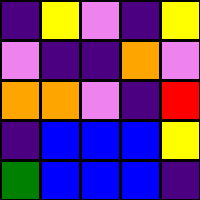[["indigo", "yellow", "violet", "indigo", "yellow"], ["violet", "indigo", "indigo", "orange", "violet"], ["orange", "orange", "violet", "indigo", "red"], ["indigo", "blue", "blue", "blue", "yellow"], ["green", "blue", "blue", "blue", "indigo"]]